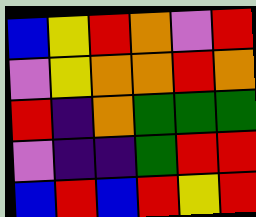[["blue", "yellow", "red", "orange", "violet", "red"], ["violet", "yellow", "orange", "orange", "red", "orange"], ["red", "indigo", "orange", "green", "green", "green"], ["violet", "indigo", "indigo", "green", "red", "red"], ["blue", "red", "blue", "red", "yellow", "red"]]